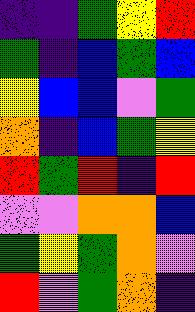[["indigo", "indigo", "green", "yellow", "red"], ["green", "indigo", "blue", "green", "blue"], ["yellow", "blue", "blue", "violet", "green"], ["orange", "indigo", "blue", "green", "yellow"], ["red", "green", "red", "indigo", "red"], ["violet", "violet", "orange", "orange", "blue"], ["green", "yellow", "green", "orange", "violet"], ["red", "violet", "green", "orange", "indigo"]]